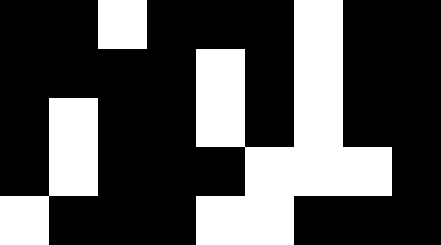[["black", "black", "white", "black", "black", "black", "white", "black", "black"], ["black", "black", "black", "black", "white", "black", "white", "black", "black"], ["black", "white", "black", "black", "white", "black", "white", "black", "black"], ["black", "white", "black", "black", "black", "white", "white", "white", "black"], ["white", "black", "black", "black", "white", "white", "black", "black", "black"]]